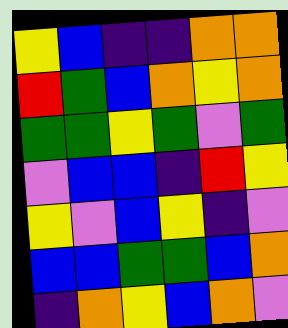[["yellow", "blue", "indigo", "indigo", "orange", "orange"], ["red", "green", "blue", "orange", "yellow", "orange"], ["green", "green", "yellow", "green", "violet", "green"], ["violet", "blue", "blue", "indigo", "red", "yellow"], ["yellow", "violet", "blue", "yellow", "indigo", "violet"], ["blue", "blue", "green", "green", "blue", "orange"], ["indigo", "orange", "yellow", "blue", "orange", "violet"]]